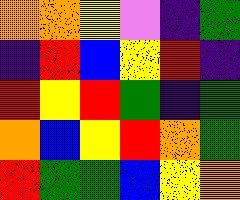[["orange", "orange", "yellow", "violet", "indigo", "green"], ["indigo", "red", "blue", "yellow", "red", "indigo"], ["red", "yellow", "red", "green", "indigo", "green"], ["orange", "blue", "yellow", "red", "orange", "green"], ["red", "green", "green", "blue", "yellow", "orange"]]